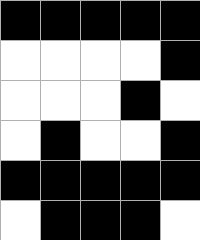[["black", "black", "black", "black", "black"], ["white", "white", "white", "white", "black"], ["white", "white", "white", "black", "white"], ["white", "black", "white", "white", "black"], ["black", "black", "black", "black", "black"], ["white", "black", "black", "black", "white"]]